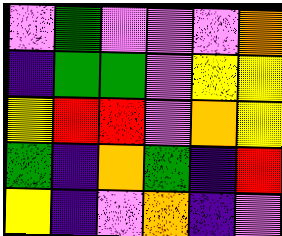[["violet", "green", "violet", "violet", "violet", "orange"], ["indigo", "green", "green", "violet", "yellow", "yellow"], ["yellow", "red", "red", "violet", "orange", "yellow"], ["green", "indigo", "orange", "green", "indigo", "red"], ["yellow", "indigo", "violet", "orange", "indigo", "violet"]]